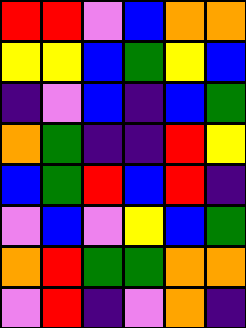[["red", "red", "violet", "blue", "orange", "orange"], ["yellow", "yellow", "blue", "green", "yellow", "blue"], ["indigo", "violet", "blue", "indigo", "blue", "green"], ["orange", "green", "indigo", "indigo", "red", "yellow"], ["blue", "green", "red", "blue", "red", "indigo"], ["violet", "blue", "violet", "yellow", "blue", "green"], ["orange", "red", "green", "green", "orange", "orange"], ["violet", "red", "indigo", "violet", "orange", "indigo"]]